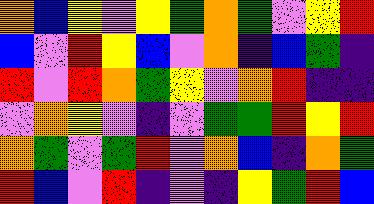[["orange", "blue", "yellow", "violet", "yellow", "green", "orange", "green", "violet", "yellow", "red"], ["blue", "violet", "red", "yellow", "blue", "violet", "orange", "indigo", "blue", "green", "indigo"], ["red", "violet", "red", "orange", "green", "yellow", "violet", "orange", "red", "indigo", "indigo"], ["violet", "orange", "yellow", "violet", "indigo", "violet", "green", "green", "red", "yellow", "red"], ["orange", "green", "violet", "green", "red", "violet", "orange", "blue", "indigo", "orange", "green"], ["red", "blue", "violet", "red", "indigo", "violet", "indigo", "yellow", "green", "red", "blue"]]